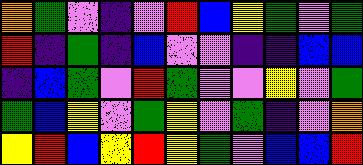[["orange", "green", "violet", "indigo", "violet", "red", "blue", "yellow", "green", "violet", "green"], ["red", "indigo", "green", "indigo", "blue", "violet", "violet", "indigo", "indigo", "blue", "blue"], ["indigo", "blue", "green", "violet", "red", "green", "violet", "violet", "yellow", "violet", "green"], ["green", "blue", "yellow", "violet", "green", "yellow", "violet", "green", "indigo", "violet", "orange"], ["yellow", "red", "blue", "yellow", "red", "yellow", "green", "violet", "blue", "blue", "red"]]